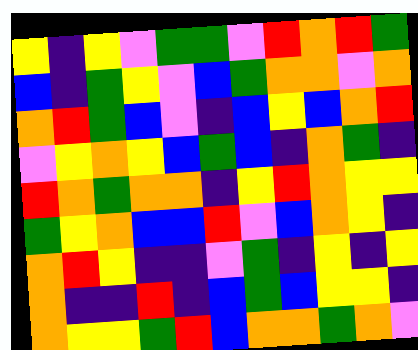[["yellow", "indigo", "yellow", "violet", "green", "green", "violet", "red", "orange", "red", "green"], ["blue", "indigo", "green", "yellow", "violet", "blue", "green", "orange", "orange", "violet", "orange"], ["orange", "red", "green", "blue", "violet", "indigo", "blue", "yellow", "blue", "orange", "red"], ["violet", "yellow", "orange", "yellow", "blue", "green", "blue", "indigo", "orange", "green", "indigo"], ["red", "orange", "green", "orange", "orange", "indigo", "yellow", "red", "orange", "yellow", "yellow"], ["green", "yellow", "orange", "blue", "blue", "red", "violet", "blue", "orange", "yellow", "indigo"], ["orange", "red", "yellow", "indigo", "indigo", "violet", "green", "indigo", "yellow", "indigo", "yellow"], ["orange", "indigo", "indigo", "red", "indigo", "blue", "green", "blue", "yellow", "yellow", "indigo"], ["orange", "yellow", "yellow", "green", "red", "blue", "orange", "orange", "green", "orange", "violet"]]